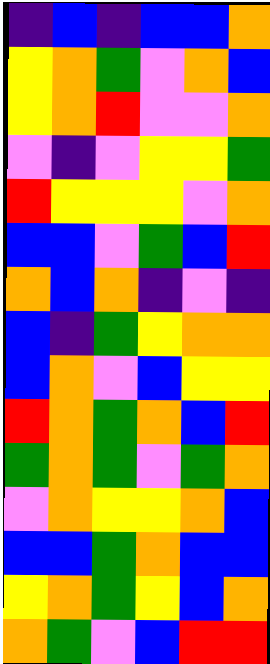[["indigo", "blue", "indigo", "blue", "blue", "orange"], ["yellow", "orange", "green", "violet", "orange", "blue"], ["yellow", "orange", "red", "violet", "violet", "orange"], ["violet", "indigo", "violet", "yellow", "yellow", "green"], ["red", "yellow", "yellow", "yellow", "violet", "orange"], ["blue", "blue", "violet", "green", "blue", "red"], ["orange", "blue", "orange", "indigo", "violet", "indigo"], ["blue", "indigo", "green", "yellow", "orange", "orange"], ["blue", "orange", "violet", "blue", "yellow", "yellow"], ["red", "orange", "green", "orange", "blue", "red"], ["green", "orange", "green", "violet", "green", "orange"], ["violet", "orange", "yellow", "yellow", "orange", "blue"], ["blue", "blue", "green", "orange", "blue", "blue"], ["yellow", "orange", "green", "yellow", "blue", "orange"], ["orange", "green", "violet", "blue", "red", "red"]]